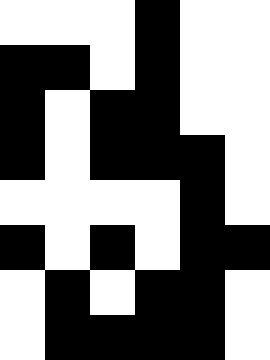[["white", "white", "white", "black", "white", "white"], ["black", "black", "white", "black", "white", "white"], ["black", "white", "black", "black", "white", "white"], ["black", "white", "black", "black", "black", "white"], ["white", "white", "white", "white", "black", "white"], ["black", "white", "black", "white", "black", "black"], ["white", "black", "white", "black", "black", "white"], ["white", "black", "black", "black", "black", "white"]]